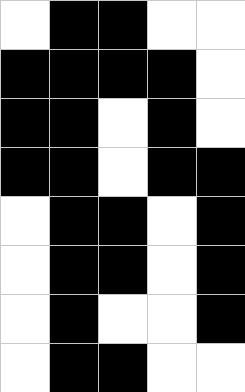[["white", "black", "black", "white", "white"], ["black", "black", "black", "black", "white"], ["black", "black", "white", "black", "white"], ["black", "black", "white", "black", "black"], ["white", "black", "black", "white", "black"], ["white", "black", "black", "white", "black"], ["white", "black", "white", "white", "black"], ["white", "black", "black", "white", "white"]]